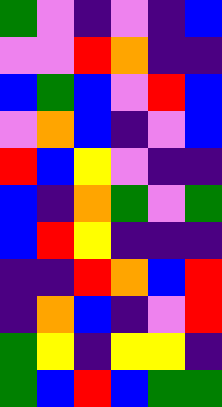[["green", "violet", "indigo", "violet", "indigo", "blue"], ["violet", "violet", "red", "orange", "indigo", "indigo"], ["blue", "green", "blue", "violet", "red", "blue"], ["violet", "orange", "blue", "indigo", "violet", "blue"], ["red", "blue", "yellow", "violet", "indigo", "indigo"], ["blue", "indigo", "orange", "green", "violet", "green"], ["blue", "red", "yellow", "indigo", "indigo", "indigo"], ["indigo", "indigo", "red", "orange", "blue", "red"], ["indigo", "orange", "blue", "indigo", "violet", "red"], ["green", "yellow", "indigo", "yellow", "yellow", "indigo"], ["green", "blue", "red", "blue", "green", "green"]]